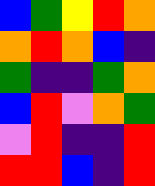[["blue", "green", "yellow", "red", "orange"], ["orange", "red", "orange", "blue", "indigo"], ["green", "indigo", "indigo", "green", "orange"], ["blue", "red", "violet", "orange", "green"], ["violet", "red", "indigo", "indigo", "red"], ["red", "red", "blue", "indigo", "red"]]